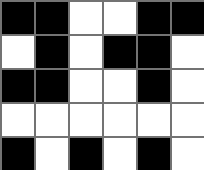[["black", "black", "white", "white", "black", "black"], ["white", "black", "white", "black", "black", "white"], ["black", "black", "white", "white", "black", "white"], ["white", "white", "white", "white", "white", "white"], ["black", "white", "black", "white", "black", "white"]]